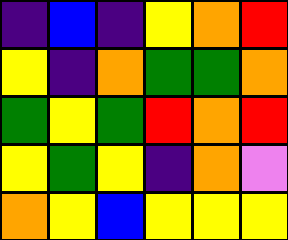[["indigo", "blue", "indigo", "yellow", "orange", "red"], ["yellow", "indigo", "orange", "green", "green", "orange"], ["green", "yellow", "green", "red", "orange", "red"], ["yellow", "green", "yellow", "indigo", "orange", "violet"], ["orange", "yellow", "blue", "yellow", "yellow", "yellow"]]